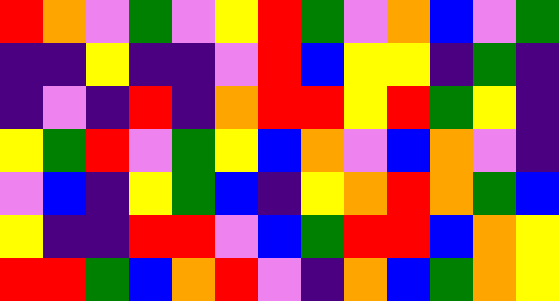[["red", "orange", "violet", "green", "violet", "yellow", "red", "green", "violet", "orange", "blue", "violet", "green"], ["indigo", "indigo", "yellow", "indigo", "indigo", "violet", "red", "blue", "yellow", "yellow", "indigo", "green", "indigo"], ["indigo", "violet", "indigo", "red", "indigo", "orange", "red", "red", "yellow", "red", "green", "yellow", "indigo"], ["yellow", "green", "red", "violet", "green", "yellow", "blue", "orange", "violet", "blue", "orange", "violet", "indigo"], ["violet", "blue", "indigo", "yellow", "green", "blue", "indigo", "yellow", "orange", "red", "orange", "green", "blue"], ["yellow", "indigo", "indigo", "red", "red", "violet", "blue", "green", "red", "red", "blue", "orange", "yellow"], ["red", "red", "green", "blue", "orange", "red", "violet", "indigo", "orange", "blue", "green", "orange", "yellow"]]